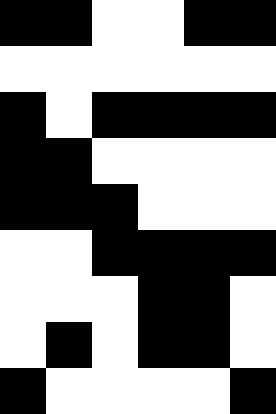[["black", "black", "white", "white", "black", "black"], ["white", "white", "white", "white", "white", "white"], ["black", "white", "black", "black", "black", "black"], ["black", "black", "white", "white", "white", "white"], ["black", "black", "black", "white", "white", "white"], ["white", "white", "black", "black", "black", "black"], ["white", "white", "white", "black", "black", "white"], ["white", "black", "white", "black", "black", "white"], ["black", "white", "white", "white", "white", "black"]]